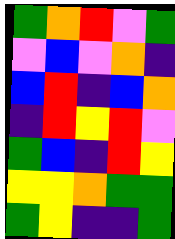[["green", "orange", "red", "violet", "green"], ["violet", "blue", "violet", "orange", "indigo"], ["blue", "red", "indigo", "blue", "orange"], ["indigo", "red", "yellow", "red", "violet"], ["green", "blue", "indigo", "red", "yellow"], ["yellow", "yellow", "orange", "green", "green"], ["green", "yellow", "indigo", "indigo", "green"]]